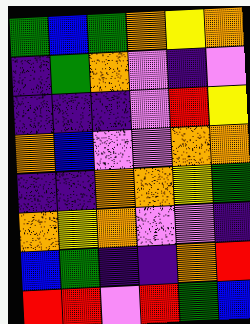[["green", "blue", "green", "orange", "yellow", "orange"], ["indigo", "green", "orange", "violet", "indigo", "violet"], ["indigo", "indigo", "indigo", "violet", "red", "yellow"], ["orange", "blue", "violet", "violet", "orange", "orange"], ["indigo", "indigo", "orange", "orange", "yellow", "green"], ["orange", "yellow", "orange", "violet", "violet", "indigo"], ["blue", "green", "indigo", "indigo", "orange", "red"], ["red", "red", "violet", "red", "green", "blue"]]